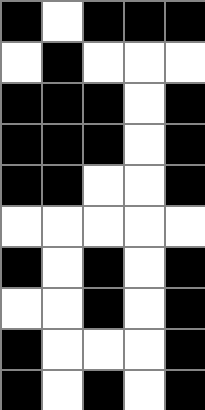[["black", "white", "black", "black", "black"], ["white", "black", "white", "white", "white"], ["black", "black", "black", "white", "black"], ["black", "black", "black", "white", "black"], ["black", "black", "white", "white", "black"], ["white", "white", "white", "white", "white"], ["black", "white", "black", "white", "black"], ["white", "white", "black", "white", "black"], ["black", "white", "white", "white", "black"], ["black", "white", "black", "white", "black"]]